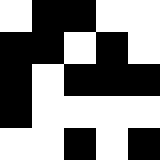[["white", "black", "black", "white", "white"], ["black", "black", "white", "black", "white"], ["black", "white", "black", "black", "black"], ["black", "white", "white", "white", "white"], ["white", "white", "black", "white", "black"]]